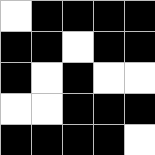[["white", "black", "black", "black", "black"], ["black", "black", "white", "black", "black"], ["black", "white", "black", "white", "white"], ["white", "white", "black", "black", "black"], ["black", "black", "black", "black", "white"]]